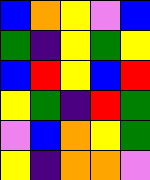[["blue", "orange", "yellow", "violet", "blue"], ["green", "indigo", "yellow", "green", "yellow"], ["blue", "red", "yellow", "blue", "red"], ["yellow", "green", "indigo", "red", "green"], ["violet", "blue", "orange", "yellow", "green"], ["yellow", "indigo", "orange", "orange", "violet"]]